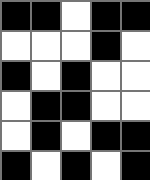[["black", "black", "white", "black", "black"], ["white", "white", "white", "black", "white"], ["black", "white", "black", "white", "white"], ["white", "black", "black", "white", "white"], ["white", "black", "white", "black", "black"], ["black", "white", "black", "white", "black"]]